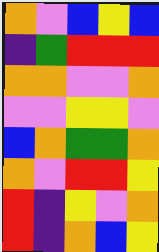[["orange", "violet", "blue", "yellow", "blue"], ["indigo", "green", "red", "red", "red"], ["orange", "orange", "violet", "violet", "orange"], ["violet", "violet", "yellow", "yellow", "violet"], ["blue", "orange", "green", "green", "orange"], ["orange", "violet", "red", "red", "yellow"], ["red", "indigo", "yellow", "violet", "orange"], ["red", "indigo", "orange", "blue", "yellow"]]